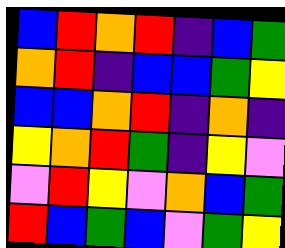[["blue", "red", "orange", "red", "indigo", "blue", "green"], ["orange", "red", "indigo", "blue", "blue", "green", "yellow"], ["blue", "blue", "orange", "red", "indigo", "orange", "indigo"], ["yellow", "orange", "red", "green", "indigo", "yellow", "violet"], ["violet", "red", "yellow", "violet", "orange", "blue", "green"], ["red", "blue", "green", "blue", "violet", "green", "yellow"]]